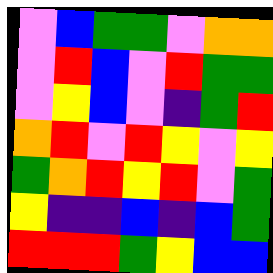[["violet", "blue", "green", "green", "violet", "orange", "orange"], ["violet", "red", "blue", "violet", "red", "green", "green"], ["violet", "yellow", "blue", "violet", "indigo", "green", "red"], ["orange", "red", "violet", "red", "yellow", "violet", "yellow"], ["green", "orange", "red", "yellow", "red", "violet", "green"], ["yellow", "indigo", "indigo", "blue", "indigo", "blue", "green"], ["red", "red", "red", "green", "yellow", "blue", "blue"]]